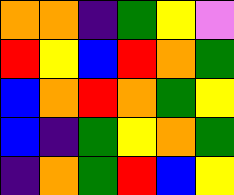[["orange", "orange", "indigo", "green", "yellow", "violet"], ["red", "yellow", "blue", "red", "orange", "green"], ["blue", "orange", "red", "orange", "green", "yellow"], ["blue", "indigo", "green", "yellow", "orange", "green"], ["indigo", "orange", "green", "red", "blue", "yellow"]]